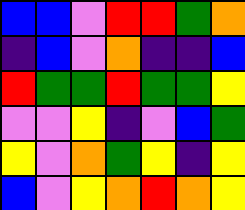[["blue", "blue", "violet", "red", "red", "green", "orange"], ["indigo", "blue", "violet", "orange", "indigo", "indigo", "blue"], ["red", "green", "green", "red", "green", "green", "yellow"], ["violet", "violet", "yellow", "indigo", "violet", "blue", "green"], ["yellow", "violet", "orange", "green", "yellow", "indigo", "yellow"], ["blue", "violet", "yellow", "orange", "red", "orange", "yellow"]]